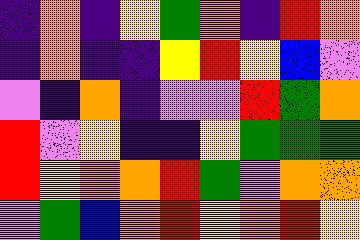[["indigo", "orange", "indigo", "yellow", "green", "orange", "indigo", "red", "orange"], ["indigo", "orange", "indigo", "indigo", "yellow", "red", "yellow", "blue", "violet"], ["violet", "indigo", "orange", "indigo", "violet", "violet", "red", "green", "orange"], ["red", "violet", "yellow", "indigo", "indigo", "yellow", "green", "green", "green"], ["red", "yellow", "orange", "orange", "red", "green", "violet", "orange", "orange"], ["violet", "green", "blue", "orange", "red", "yellow", "orange", "red", "yellow"]]